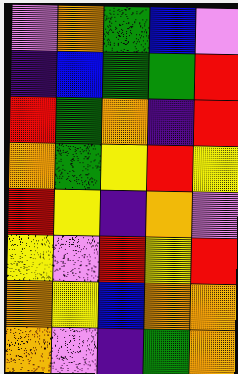[["violet", "orange", "green", "blue", "violet"], ["indigo", "blue", "green", "green", "red"], ["red", "green", "orange", "indigo", "red"], ["orange", "green", "yellow", "red", "yellow"], ["red", "yellow", "indigo", "orange", "violet"], ["yellow", "violet", "red", "yellow", "red"], ["orange", "yellow", "blue", "orange", "orange"], ["orange", "violet", "indigo", "green", "orange"]]